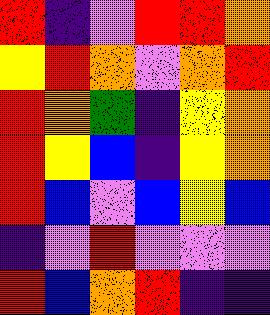[["red", "indigo", "violet", "red", "red", "orange"], ["yellow", "red", "orange", "violet", "orange", "red"], ["red", "orange", "green", "indigo", "yellow", "orange"], ["red", "yellow", "blue", "indigo", "yellow", "orange"], ["red", "blue", "violet", "blue", "yellow", "blue"], ["indigo", "violet", "red", "violet", "violet", "violet"], ["red", "blue", "orange", "red", "indigo", "indigo"]]